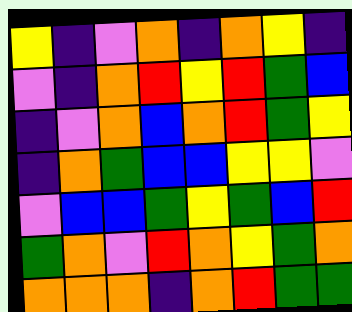[["yellow", "indigo", "violet", "orange", "indigo", "orange", "yellow", "indigo"], ["violet", "indigo", "orange", "red", "yellow", "red", "green", "blue"], ["indigo", "violet", "orange", "blue", "orange", "red", "green", "yellow"], ["indigo", "orange", "green", "blue", "blue", "yellow", "yellow", "violet"], ["violet", "blue", "blue", "green", "yellow", "green", "blue", "red"], ["green", "orange", "violet", "red", "orange", "yellow", "green", "orange"], ["orange", "orange", "orange", "indigo", "orange", "red", "green", "green"]]